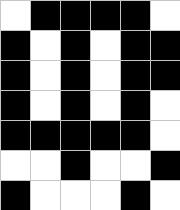[["white", "black", "black", "black", "black", "white"], ["black", "white", "black", "white", "black", "black"], ["black", "white", "black", "white", "black", "black"], ["black", "white", "black", "white", "black", "white"], ["black", "black", "black", "black", "black", "white"], ["white", "white", "black", "white", "white", "black"], ["black", "white", "white", "white", "black", "white"]]